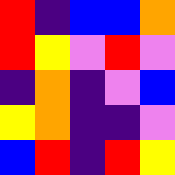[["red", "indigo", "blue", "blue", "orange"], ["red", "yellow", "violet", "red", "violet"], ["indigo", "orange", "indigo", "violet", "blue"], ["yellow", "orange", "indigo", "indigo", "violet"], ["blue", "red", "indigo", "red", "yellow"]]